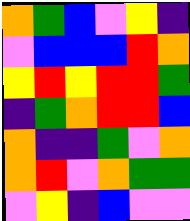[["orange", "green", "blue", "violet", "yellow", "indigo"], ["violet", "blue", "blue", "blue", "red", "orange"], ["yellow", "red", "yellow", "red", "red", "green"], ["indigo", "green", "orange", "red", "red", "blue"], ["orange", "indigo", "indigo", "green", "violet", "orange"], ["orange", "red", "violet", "orange", "green", "green"], ["violet", "yellow", "indigo", "blue", "violet", "violet"]]